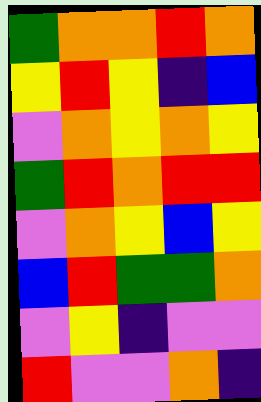[["green", "orange", "orange", "red", "orange"], ["yellow", "red", "yellow", "indigo", "blue"], ["violet", "orange", "yellow", "orange", "yellow"], ["green", "red", "orange", "red", "red"], ["violet", "orange", "yellow", "blue", "yellow"], ["blue", "red", "green", "green", "orange"], ["violet", "yellow", "indigo", "violet", "violet"], ["red", "violet", "violet", "orange", "indigo"]]